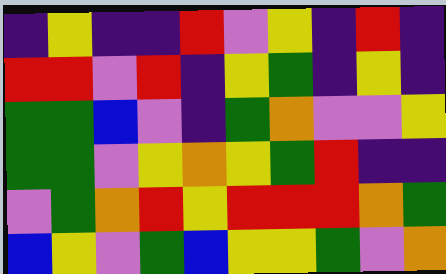[["indigo", "yellow", "indigo", "indigo", "red", "violet", "yellow", "indigo", "red", "indigo"], ["red", "red", "violet", "red", "indigo", "yellow", "green", "indigo", "yellow", "indigo"], ["green", "green", "blue", "violet", "indigo", "green", "orange", "violet", "violet", "yellow"], ["green", "green", "violet", "yellow", "orange", "yellow", "green", "red", "indigo", "indigo"], ["violet", "green", "orange", "red", "yellow", "red", "red", "red", "orange", "green"], ["blue", "yellow", "violet", "green", "blue", "yellow", "yellow", "green", "violet", "orange"]]